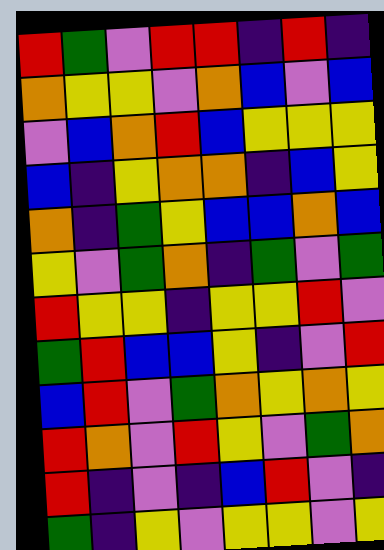[["red", "green", "violet", "red", "red", "indigo", "red", "indigo"], ["orange", "yellow", "yellow", "violet", "orange", "blue", "violet", "blue"], ["violet", "blue", "orange", "red", "blue", "yellow", "yellow", "yellow"], ["blue", "indigo", "yellow", "orange", "orange", "indigo", "blue", "yellow"], ["orange", "indigo", "green", "yellow", "blue", "blue", "orange", "blue"], ["yellow", "violet", "green", "orange", "indigo", "green", "violet", "green"], ["red", "yellow", "yellow", "indigo", "yellow", "yellow", "red", "violet"], ["green", "red", "blue", "blue", "yellow", "indigo", "violet", "red"], ["blue", "red", "violet", "green", "orange", "yellow", "orange", "yellow"], ["red", "orange", "violet", "red", "yellow", "violet", "green", "orange"], ["red", "indigo", "violet", "indigo", "blue", "red", "violet", "indigo"], ["green", "indigo", "yellow", "violet", "yellow", "yellow", "violet", "yellow"]]